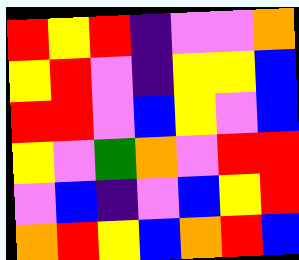[["red", "yellow", "red", "indigo", "violet", "violet", "orange"], ["yellow", "red", "violet", "indigo", "yellow", "yellow", "blue"], ["red", "red", "violet", "blue", "yellow", "violet", "blue"], ["yellow", "violet", "green", "orange", "violet", "red", "red"], ["violet", "blue", "indigo", "violet", "blue", "yellow", "red"], ["orange", "red", "yellow", "blue", "orange", "red", "blue"]]